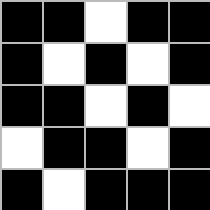[["black", "black", "white", "black", "black"], ["black", "white", "black", "white", "black"], ["black", "black", "white", "black", "white"], ["white", "black", "black", "white", "black"], ["black", "white", "black", "black", "black"]]